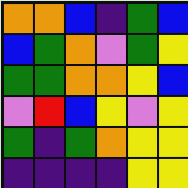[["orange", "orange", "blue", "indigo", "green", "blue"], ["blue", "green", "orange", "violet", "green", "yellow"], ["green", "green", "orange", "orange", "yellow", "blue"], ["violet", "red", "blue", "yellow", "violet", "yellow"], ["green", "indigo", "green", "orange", "yellow", "yellow"], ["indigo", "indigo", "indigo", "indigo", "yellow", "yellow"]]